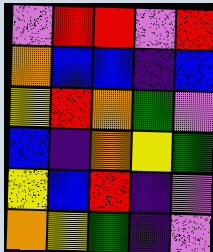[["violet", "red", "red", "violet", "red"], ["orange", "blue", "blue", "indigo", "blue"], ["yellow", "red", "orange", "green", "violet"], ["blue", "indigo", "orange", "yellow", "green"], ["yellow", "blue", "red", "indigo", "violet"], ["orange", "yellow", "green", "indigo", "violet"]]